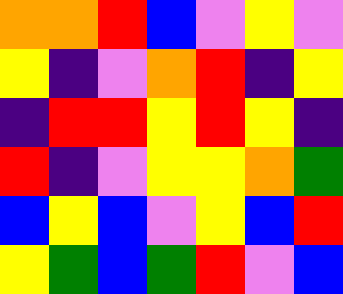[["orange", "orange", "red", "blue", "violet", "yellow", "violet"], ["yellow", "indigo", "violet", "orange", "red", "indigo", "yellow"], ["indigo", "red", "red", "yellow", "red", "yellow", "indigo"], ["red", "indigo", "violet", "yellow", "yellow", "orange", "green"], ["blue", "yellow", "blue", "violet", "yellow", "blue", "red"], ["yellow", "green", "blue", "green", "red", "violet", "blue"]]